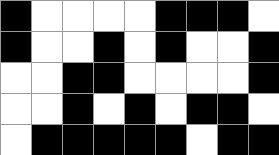[["black", "white", "white", "white", "white", "black", "black", "black", "white"], ["black", "white", "white", "black", "white", "black", "white", "white", "black"], ["white", "white", "black", "black", "white", "white", "white", "white", "black"], ["white", "white", "black", "white", "black", "white", "black", "black", "white"], ["white", "black", "black", "black", "black", "black", "white", "black", "black"]]